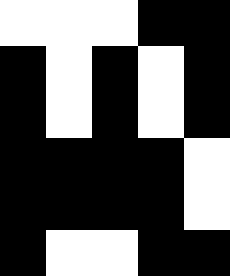[["white", "white", "white", "black", "black"], ["black", "white", "black", "white", "black"], ["black", "white", "black", "white", "black"], ["black", "black", "black", "black", "white"], ["black", "black", "black", "black", "white"], ["black", "white", "white", "black", "black"]]